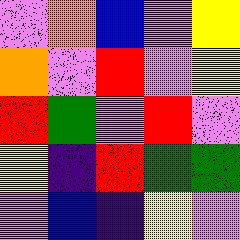[["violet", "orange", "blue", "violet", "yellow"], ["orange", "violet", "red", "violet", "yellow"], ["red", "green", "violet", "red", "violet"], ["yellow", "indigo", "red", "green", "green"], ["violet", "blue", "indigo", "yellow", "violet"]]